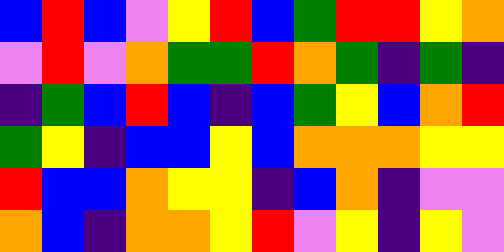[["blue", "red", "blue", "violet", "yellow", "red", "blue", "green", "red", "red", "yellow", "orange"], ["violet", "red", "violet", "orange", "green", "green", "red", "orange", "green", "indigo", "green", "indigo"], ["indigo", "green", "blue", "red", "blue", "indigo", "blue", "green", "yellow", "blue", "orange", "red"], ["green", "yellow", "indigo", "blue", "blue", "yellow", "blue", "orange", "orange", "orange", "yellow", "yellow"], ["red", "blue", "blue", "orange", "yellow", "yellow", "indigo", "blue", "orange", "indigo", "violet", "violet"], ["orange", "blue", "indigo", "orange", "orange", "yellow", "red", "violet", "yellow", "indigo", "yellow", "violet"]]